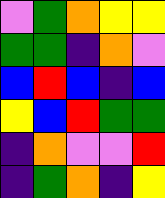[["violet", "green", "orange", "yellow", "yellow"], ["green", "green", "indigo", "orange", "violet"], ["blue", "red", "blue", "indigo", "blue"], ["yellow", "blue", "red", "green", "green"], ["indigo", "orange", "violet", "violet", "red"], ["indigo", "green", "orange", "indigo", "yellow"]]